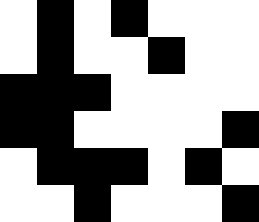[["white", "black", "white", "black", "white", "white", "white"], ["white", "black", "white", "white", "black", "white", "white"], ["black", "black", "black", "white", "white", "white", "white"], ["black", "black", "white", "white", "white", "white", "black"], ["white", "black", "black", "black", "white", "black", "white"], ["white", "white", "black", "white", "white", "white", "black"]]